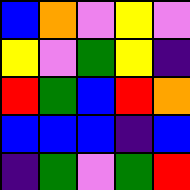[["blue", "orange", "violet", "yellow", "violet"], ["yellow", "violet", "green", "yellow", "indigo"], ["red", "green", "blue", "red", "orange"], ["blue", "blue", "blue", "indigo", "blue"], ["indigo", "green", "violet", "green", "red"]]